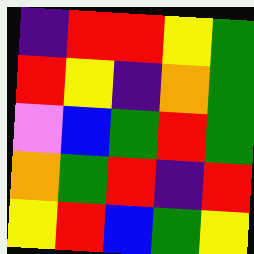[["indigo", "red", "red", "yellow", "green"], ["red", "yellow", "indigo", "orange", "green"], ["violet", "blue", "green", "red", "green"], ["orange", "green", "red", "indigo", "red"], ["yellow", "red", "blue", "green", "yellow"]]